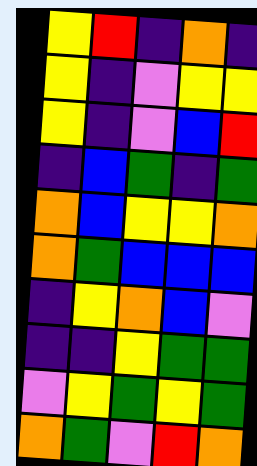[["yellow", "red", "indigo", "orange", "indigo"], ["yellow", "indigo", "violet", "yellow", "yellow"], ["yellow", "indigo", "violet", "blue", "red"], ["indigo", "blue", "green", "indigo", "green"], ["orange", "blue", "yellow", "yellow", "orange"], ["orange", "green", "blue", "blue", "blue"], ["indigo", "yellow", "orange", "blue", "violet"], ["indigo", "indigo", "yellow", "green", "green"], ["violet", "yellow", "green", "yellow", "green"], ["orange", "green", "violet", "red", "orange"]]